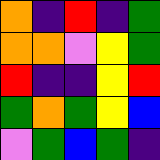[["orange", "indigo", "red", "indigo", "green"], ["orange", "orange", "violet", "yellow", "green"], ["red", "indigo", "indigo", "yellow", "red"], ["green", "orange", "green", "yellow", "blue"], ["violet", "green", "blue", "green", "indigo"]]